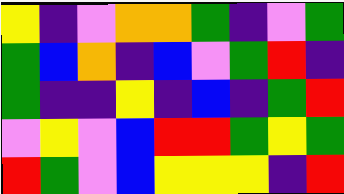[["yellow", "indigo", "violet", "orange", "orange", "green", "indigo", "violet", "green"], ["green", "blue", "orange", "indigo", "blue", "violet", "green", "red", "indigo"], ["green", "indigo", "indigo", "yellow", "indigo", "blue", "indigo", "green", "red"], ["violet", "yellow", "violet", "blue", "red", "red", "green", "yellow", "green"], ["red", "green", "violet", "blue", "yellow", "yellow", "yellow", "indigo", "red"]]